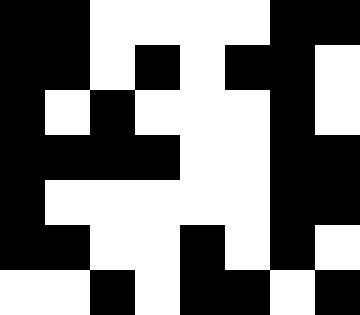[["black", "black", "white", "white", "white", "white", "black", "black"], ["black", "black", "white", "black", "white", "black", "black", "white"], ["black", "white", "black", "white", "white", "white", "black", "white"], ["black", "black", "black", "black", "white", "white", "black", "black"], ["black", "white", "white", "white", "white", "white", "black", "black"], ["black", "black", "white", "white", "black", "white", "black", "white"], ["white", "white", "black", "white", "black", "black", "white", "black"]]